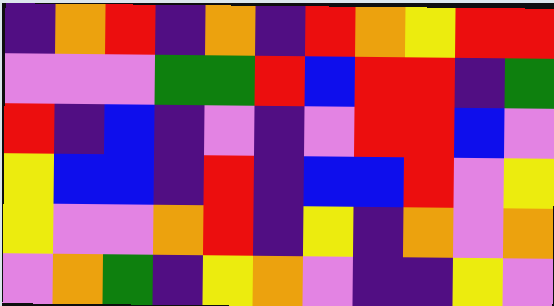[["indigo", "orange", "red", "indigo", "orange", "indigo", "red", "orange", "yellow", "red", "red"], ["violet", "violet", "violet", "green", "green", "red", "blue", "red", "red", "indigo", "green"], ["red", "indigo", "blue", "indigo", "violet", "indigo", "violet", "red", "red", "blue", "violet"], ["yellow", "blue", "blue", "indigo", "red", "indigo", "blue", "blue", "red", "violet", "yellow"], ["yellow", "violet", "violet", "orange", "red", "indigo", "yellow", "indigo", "orange", "violet", "orange"], ["violet", "orange", "green", "indigo", "yellow", "orange", "violet", "indigo", "indigo", "yellow", "violet"]]